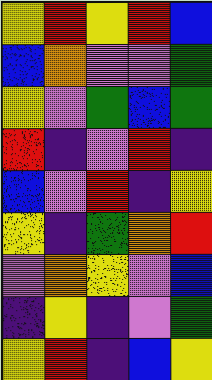[["yellow", "red", "yellow", "red", "blue"], ["blue", "orange", "violet", "violet", "green"], ["yellow", "violet", "green", "blue", "green"], ["red", "indigo", "violet", "red", "indigo"], ["blue", "violet", "red", "indigo", "yellow"], ["yellow", "indigo", "green", "orange", "red"], ["violet", "orange", "yellow", "violet", "blue"], ["indigo", "yellow", "indigo", "violet", "green"], ["yellow", "red", "indigo", "blue", "yellow"]]